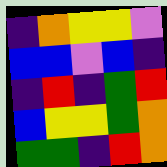[["indigo", "orange", "yellow", "yellow", "violet"], ["blue", "blue", "violet", "blue", "indigo"], ["indigo", "red", "indigo", "green", "red"], ["blue", "yellow", "yellow", "green", "orange"], ["green", "green", "indigo", "red", "orange"]]